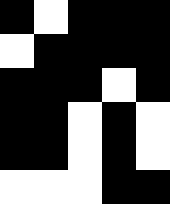[["black", "white", "black", "black", "black"], ["white", "black", "black", "black", "black"], ["black", "black", "black", "white", "black"], ["black", "black", "white", "black", "white"], ["black", "black", "white", "black", "white"], ["white", "white", "white", "black", "black"]]